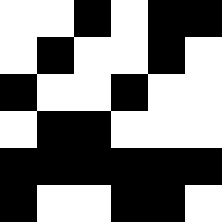[["white", "white", "black", "white", "black", "black"], ["white", "black", "white", "white", "black", "white"], ["black", "white", "white", "black", "white", "white"], ["white", "black", "black", "white", "white", "white"], ["black", "black", "black", "black", "black", "black"], ["black", "white", "white", "black", "black", "white"]]